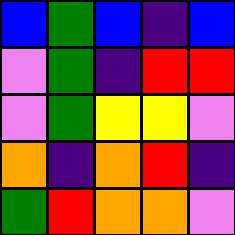[["blue", "green", "blue", "indigo", "blue"], ["violet", "green", "indigo", "red", "red"], ["violet", "green", "yellow", "yellow", "violet"], ["orange", "indigo", "orange", "red", "indigo"], ["green", "red", "orange", "orange", "violet"]]